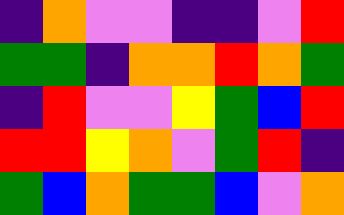[["indigo", "orange", "violet", "violet", "indigo", "indigo", "violet", "red"], ["green", "green", "indigo", "orange", "orange", "red", "orange", "green"], ["indigo", "red", "violet", "violet", "yellow", "green", "blue", "red"], ["red", "red", "yellow", "orange", "violet", "green", "red", "indigo"], ["green", "blue", "orange", "green", "green", "blue", "violet", "orange"]]